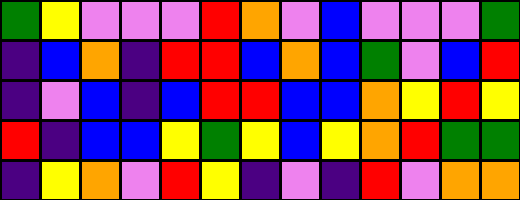[["green", "yellow", "violet", "violet", "violet", "red", "orange", "violet", "blue", "violet", "violet", "violet", "green"], ["indigo", "blue", "orange", "indigo", "red", "red", "blue", "orange", "blue", "green", "violet", "blue", "red"], ["indigo", "violet", "blue", "indigo", "blue", "red", "red", "blue", "blue", "orange", "yellow", "red", "yellow"], ["red", "indigo", "blue", "blue", "yellow", "green", "yellow", "blue", "yellow", "orange", "red", "green", "green"], ["indigo", "yellow", "orange", "violet", "red", "yellow", "indigo", "violet", "indigo", "red", "violet", "orange", "orange"]]